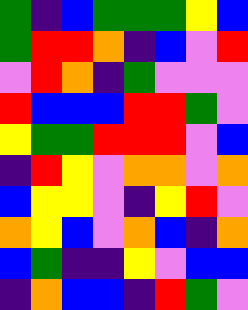[["green", "indigo", "blue", "green", "green", "green", "yellow", "blue"], ["green", "red", "red", "orange", "indigo", "blue", "violet", "red"], ["violet", "red", "orange", "indigo", "green", "violet", "violet", "violet"], ["red", "blue", "blue", "blue", "red", "red", "green", "violet"], ["yellow", "green", "green", "red", "red", "red", "violet", "blue"], ["indigo", "red", "yellow", "violet", "orange", "orange", "violet", "orange"], ["blue", "yellow", "yellow", "violet", "indigo", "yellow", "red", "violet"], ["orange", "yellow", "blue", "violet", "orange", "blue", "indigo", "orange"], ["blue", "green", "indigo", "indigo", "yellow", "violet", "blue", "blue"], ["indigo", "orange", "blue", "blue", "indigo", "red", "green", "violet"]]